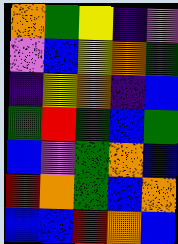[["orange", "green", "yellow", "indigo", "violet"], ["violet", "blue", "yellow", "orange", "green"], ["indigo", "yellow", "orange", "indigo", "blue"], ["green", "red", "green", "blue", "green"], ["blue", "violet", "green", "orange", "blue"], ["red", "orange", "green", "blue", "orange"], ["blue", "blue", "red", "orange", "blue"]]